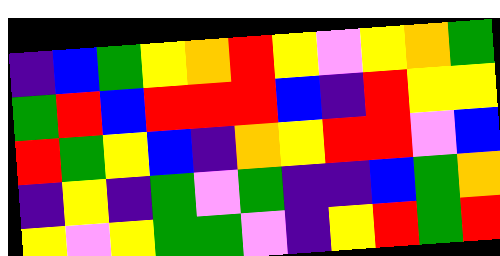[["indigo", "blue", "green", "yellow", "orange", "red", "yellow", "violet", "yellow", "orange", "green"], ["green", "red", "blue", "red", "red", "red", "blue", "indigo", "red", "yellow", "yellow"], ["red", "green", "yellow", "blue", "indigo", "orange", "yellow", "red", "red", "violet", "blue"], ["indigo", "yellow", "indigo", "green", "violet", "green", "indigo", "indigo", "blue", "green", "orange"], ["yellow", "violet", "yellow", "green", "green", "violet", "indigo", "yellow", "red", "green", "red"]]